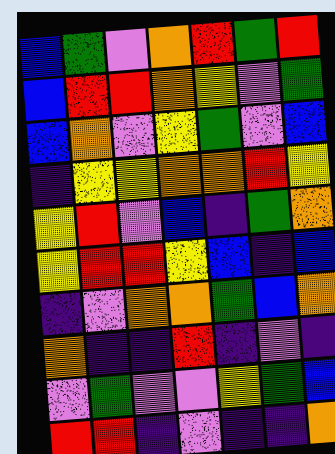[["blue", "green", "violet", "orange", "red", "green", "red"], ["blue", "red", "red", "orange", "yellow", "violet", "green"], ["blue", "orange", "violet", "yellow", "green", "violet", "blue"], ["indigo", "yellow", "yellow", "orange", "orange", "red", "yellow"], ["yellow", "red", "violet", "blue", "indigo", "green", "orange"], ["yellow", "red", "red", "yellow", "blue", "indigo", "blue"], ["indigo", "violet", "orange", "orange", "green", "blue", "orange"], ["orange", "indigo", "indigo", "red", "indigo", "violet", "indigo"], ["violet", "green", "violet", "violet", "yellow", "green", "blue"], ["red", "red", "indigo", "violet", "indigo", "indigo", "orange"]]